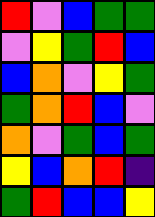[["red", "violet", "blue", "green", "green"], ["violet", "yellow", "green", "red", "blue"], ["blue", "orange", "violet", "yellow", "green"], ["green", "orange", "red", "blue", "violet"], ["orange", "violet", "green", "blue", "green"], ["yellow", "blue", "orange", "red", "indigo"], ["green", "red", "blue", "blue", "yellow"]]